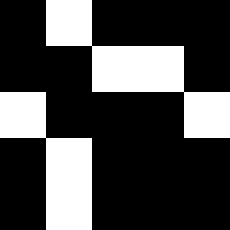[["black", "white", "black", "black", "black"], ["black", "black", "white", "white", "black"], ["white", "black", "black", "black", "white"], ["black", "white", "black", "black", "black"], ["black", "white", "black", "black", "black"]]